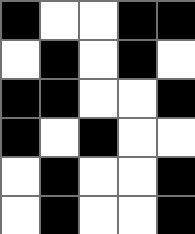[["black", "white", "white", "black", "black"], ["white", "black", "white", "black", "white"], ["black", "black", "white", "white", "black"], ["black", "white", "black", "white", "white"], ["white", "black", "white", "white", "black"], ["white", "black", "white", "white", "black"]]